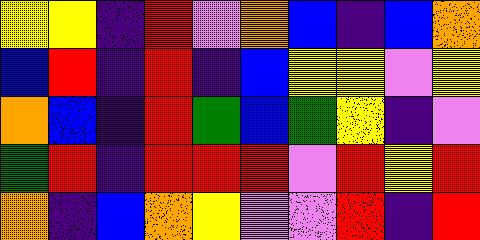[["yellow", "yellow", "indigo", "red", "violet", "orange", "blue", "indigo", "blue", "orange"], ["blue", "red", "indigo", "red", "indigo", "blue", "yellow", "yellow", "violet", "yellow"], ["orange", "blue", "indigo", "red", "green", "blue", "green", "yellow", "indigo", "violet"], ["green", "red", "indigo", "red", "red", "red", "violet", "red", "yellow", "red"], ["orange", "indigo", "blue", "orange", "yellow", "violet", "violet", "red", "indigo", "red"]]